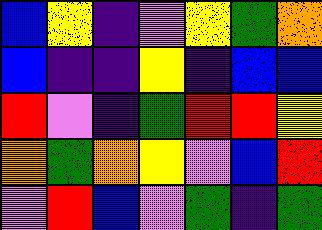[["blue", "yellow", "indigo", "violet", "yellow", "green", "orange"], ["blue", "indigo", "indigo", "yellow", "indigo", "blue", "blue"], ["red", "violet", "indigo", "green", "red", "red", "yellow"], ["orange", "green", "orange", "yellow", "violet", "blue", "red"], ["violet", "red", "blue", "violet", "green", "indigo", "green"]]